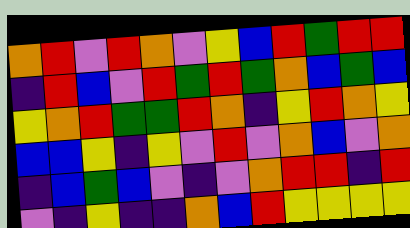[["orange", "red", "violet", "red", "orange", "violet", "yellow", "blue", "red", "green", "red", "red"], ["indigo", "red", "blue", "violet", "red", "green", "red", "green", "orange", "blue", "green", "blue"], ["yellow", "orange", "red", "green", "green", "red", "orange", "indigo", "yellow", "red", "orange", "yellow"], ["blue", "blue", "yellow", "indigo", "yellow", "violet", "red", "violet", "orange", "blue", "violet", "orange"], ["indigo", "blue", "green", "blue", "violet", "indigo", "violet", "orange", "red", "red", "indigo", "red"], ["violet", "indigo", "yellow", "indigo", "indigo", "orange", "blue", "red", "yellow", "yellow", "yellow", "yellow"]]